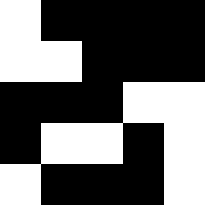[["white", "black", "black", "black", "black"], ["white", "white", "black", "black", "black"], ["black", "black", "black", "white", "white"], ["black", "white", "white", "black", "white"], ["white", "black", "black", "black", "white"]]